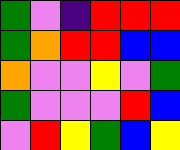[["green", "violet", "indigo", "red", "red", "red"], ["green", "orange", "red", "red", "blue", "blue"], ["orange", "violet", "violet", "yellow", "violet", "green"], ["green", "violet", "violet", "violet", "red", "blue"], ["violet", "red", "yellow", "green", "blue", "yellow"]]